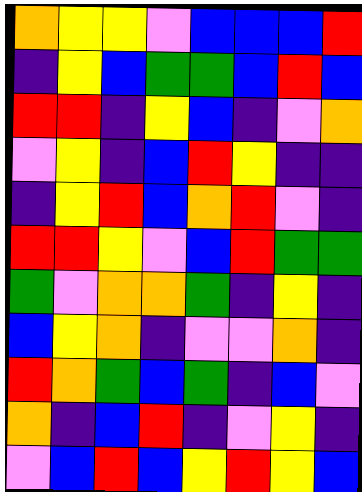[["orange", "yellow", "yellow", "violet", "blue", "blue", "blue", "red"], ["indigo", "yellow", "blue", "green", "green", "blue", "red", "blue"], ["red", "red", "indigo", "yellow", "blue", "indigo", "violet", "orange"], ["violet", "yellow", "indigo", "blue", "red", "yellow", "indigo", "indigo"], ["indigo", "yellow", "red", "blue", "orange", "red", "violet", "indigo"], ["red", "red", "yellow", "violet", "blue", "red", "green", "green"], ["green", "violet", "orange", "orange", "green", "indigo", "yellow", "indigo"], ["blue", "yellow", "orange", "indigo", "violet", "violet", "orange", "indigo"], ["red", "orange", "green", "blue", "green", "indigo", "blue", "violet"], ["orange", "indigo", "blue", "red", "indigo", "violet", "yellow", "indigo"], ["violet", "blue", "red", "blue", "yellow", "red", "yellow", "blue"]]